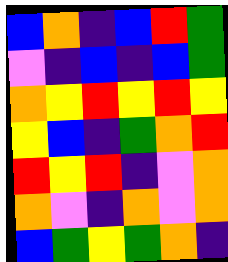[["blue", "orange", "indigo", "blue", "red", "green"], ["violet", "indigo", "blue", "indigo", "blue", "green"], ["orange", "yellow", "red", "yellow", "red", "yellow"], ["yellow", "blue", "indigo", "green", "orange", "red"], ["red", "yellow", "red", "indigo", "violet", "orange"], ["orange", "violet", "indigo", "orange", "violet", "orange"], ["blue", "green", "yellow", "green", "orange", "indigo"]]